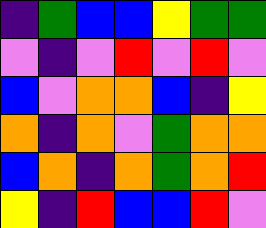[["indigo", "green", "blue", "blue", "yellow", "green", "green"], ["violet", "indigo", "violet", "red", "violet", "red", "violet"], ["blue", "violet", "orange", "orange", "blue", "indigo", "yellow"], ["orange", "indigo", "orange", "violet", "green", "orange", "orange"], ["blue", "orange", "indigo", "orange", "green", "orange", "red"], ["yellow", "indigo", "red", "blue", "blue", "red", "violet"]]